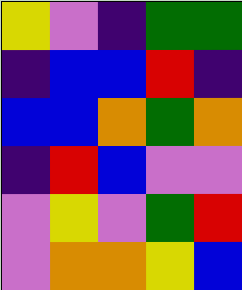[["yellow", "violet", "indigo", "green", "green"], ["indigo", "blue", "blue", "red", "indigo"], ["blue", "blue", "orange", "green", "orange"], ["indigo", "red", "blue", "violet", "violet"], ["violet", "yellow", "violet", "green", "red"], ["violet", "orange", "orange", "yellow", "blue"]]